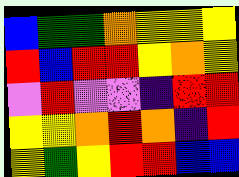[["blue", "green", "green", "orange", "yellow", "yellow", "yellow"], ["red", "blue", "red", "red", "yellow", "orange", "yellow"], ["violet", "red", "violet", "violet", "indigo", "red", "red"], ["yellow", "yellow", "orange", "red", "orange", "indigo", "red"], ["yellow", "green", "yellow", "red", "red", "blue", "blue"]]